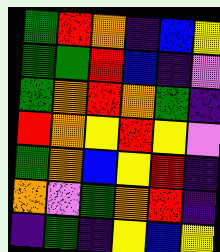[["green", "red", "orange", "indigo", "blue", "yellow"], ["green", "green", "red", "blue", "indigo", "violet"], ["green", "orange", "red", "orange", "green", "indigo"], ["red", "orange", "yellow", "red", "yellow", "violet"], ["green", "orange", "blue", "yellow", "red", "indigo"], ["orange", "violet", "green", "orange", "red", "indigo"], ["indigo", "green", "indigo", "yellow", "blue", "yellow"]]